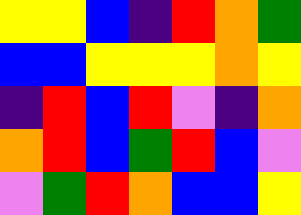[["yellow", "yellow", "blue", "indigo", "red", "orange", "green"], ["blue", "blue", "yellow", "yellow", "yellow", "orange", "yellow"], ["indigo", "red", "blue", "red", "violet", "indigo", "orange"], ["orange", "red", "blue", "green", "red", "blue", "violet"], ["violet", "green", "red", "orange", "blue", "blue", "yellow"]]